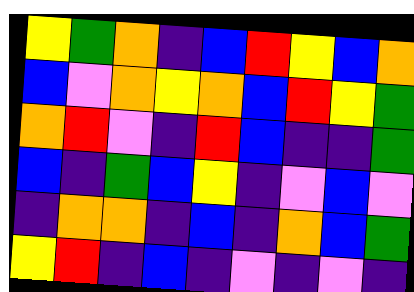[["yellow", "green", "orange", "indigo", "blue", "red", "yellow", "blue", "orange"], ["blue", "violet", "orange", "yellow", "orange", "blue", "red", "yellow", "green"], ["orange", "red", "violet", "indigo", "red", "blue", "indigo", "indigo", "green"], ["blue", "indigo", "green", "blue", "yellow", "indigo", "violet", "blue", "violet"], ["indigo", "orange", "orange", "indigo", "blue", "indigo", "orange", "blue", "green"], ["yellow", "red", "indigo", "blue", "indigo", "violet", "indigo", "violet", "indigo"]]